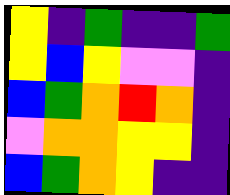[["yellow", "indigo", "green", "indigo", "indigo", "green"], ["yellow", "blue", "yellow", "violet", "violet", "indigo"], ["blue", "green", "orange", "red", "orange", "indigo"], ["violet", "orange", "orange", "yellow", "yellow", "indigo"], ["blue", "green", "orange", "yellow", "indigo", "indigo"]]